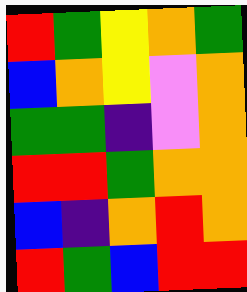[["red", "green", "yellow", "orange", "green"], ["blue", "orange", "yellow", "violet", "orange"], ["green", "green", "indigo", "violet", "orange"], ["red", "red", "green", "orange", "orange"], ["blue", "indigo", "orange", "red", "orange"], ["red", "green", "blue", "red", "red"]]